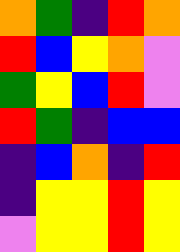[["orange", "green", "indigo", "red", "orange"], ["red", "blue", "yellow", "orange", "violet"], ["green", "yellow", "blue", "red", "violet"], ["red", "green", "indigo", "blue", "blue"], ["indigo", "blue", "orange", "indigo", "red"], ["indigo", "yellow", "yellow", "red", "yellow"], ["violet", "yellow", "yellow", "red", "yellow"]]